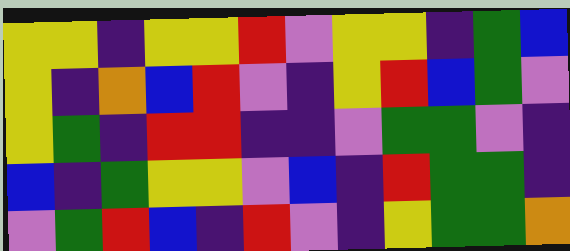[["yellow", "yellow", "indigo", "yellow", "yellow", "red", "violet", "yellow", "yellow", "indigo", "green", "blue"], ["yellow", "indigo", "orange", "blue", "red", "violet", "indigo", "yellow", "red", "blue", "green", "violet"], ["yellow", "green", "indigo", "red", "red", "indigo", "indigo", "violet", "green", "green", "violet", "indigo"], ["blue", "indigo", "green", "yellow", "yellow", "violet", "blue", "indigo", "red", "green", "green", "indigo"], ["violet", "green", "red", "blue", "indigo", "red", "violet", "indigo", "yellow", "green", "green", "orange"]]